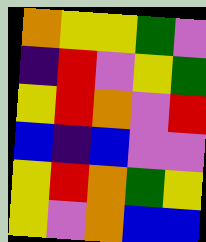[["orange", "yellow", "yellow", "green", "violet"], ["indigo", "red", "violet", "yellow", "green"], ["yellow", "red", "orange", "violet", "red"], ["blue", "indigo", "blue", "violet", "violet"], ["yellow", "red", "orange", "green", "yellow"], ["yellow", "violet", "orange", "blue", "blue"]]